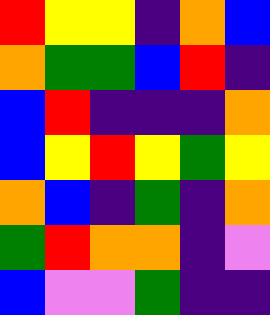[["red", "yellow", "yellow", "indigo", "orange", "blue"], ["orange", "green", "green", "blue", "red", "indigo"], ["blue", "red", "indigo", "indigo", "indigo", "orange"], ["blue", "yellow", "red", "yellow", "green", "yellow"], ["orange", "blue", "indigo", "green", "indigo", "orange"], ["green", "red", "orange", "orange", "indigo", "violet"], ["blue", "violet", "violet", "green", "indigo", "indigo"]]